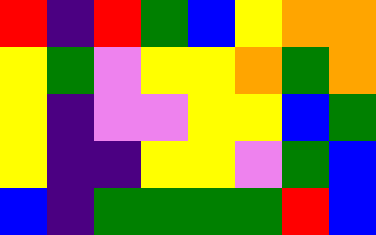[["red", "indigo", "red", "green", "blue", "yellow", "orange", "orange"], ["yellow", "green", "violet", "yellow", "yellow", "orange", "green", "orange"], ["yellow", "indigo", "violet", "violet", "yellow", "yellow", "blue", "green"], ["yellow", "indigo", "indigo", "yellow", "yellow", "violet", "green", "blue"], ["blue", "indigo", "green", "green", "green", "green", "red", "blue"]]